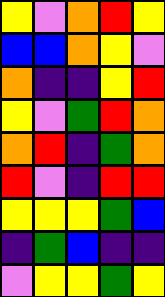[["yellow", "violet", "orange", "red", "yellow"], ["blue", "blue", "orange", "yellow", "violet"], ["orange", "indigo", "indigo", "yellow", "red"], ["yellow", "violet", "green", "red", "orange"], ["orange", "red", "indigo", "green", "orange"], ["red", "violet", "indigo", "red", "red"], ["yellow", "yellow", "yellow", "green", "blue"], ["indigo", "green", "blue", "indigo", "indigo"], ["violet", "yellow", "yellow", "green", "yellow"]]